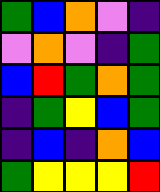[["green", "blue", "orange", "violet", "indigo"], ["violet", "orange", "violet", "indigo", "green"], ["blue", "red", "green", "orange", "green"], ["indigo", "green", "yellow", "blue", "green"], ["indigo", "blue", "indigo", "orange", "blue"], ["green", "yellow", "yellow", "yellow", "red"]]